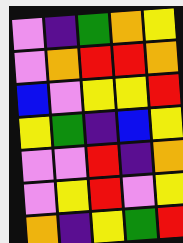[["violet", "indigo", "green", "orange", "yellow"], ["violet", "orange", "red", "red", "orange"], ["blue", "violet", "yellow", "yellow", "red"], ["yellow", "green", "indigo", "blue", "yellow"], ["violet", "violet", "red", "indigo", "orange"], ["violet", "yellow", "red", "violet", "yellow"], ["orange", "indigo", "yellow", "green", "red"]]